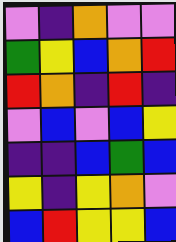[["violet", "indigo", "orange", "violet", "violet"], ["green", "yellow", "blue", "orange", "red"], ["red", "orange", "indigo", "red", "indigo"], ["violet", "blue", "violet", "blue", "yellow"], ["indigo", "indigo", "blue", "green", "blue"], ["yellow", "indigo", "yellow", "orange", "violet"], ["blue", "red", "yellow", "yellow", "blue"]]